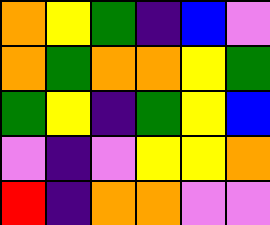[["orange", "yellow", "green", "indigo", "blue", "violet"], ["orange", "green", "orange", "orange", "yellow", "green"], ["green", "yellow", "indigo", "green", "yellow", "blue"], ["violet", "indigo", "violet", "yellow", "yellow", "orange"], ["red", "indigo", "orange", "orange", "violet", "violet"]]